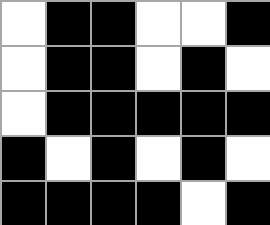[["white", "black", "black", "white", "white", "black"], ["white", "black", "black", "white", "black", "white"], ["white", "black", "black", "black", "black", "black"], ["black", "white", "black", "white", "black", "white"], ["black", "black", "black", "black", "white", "black"]]